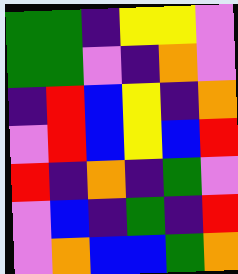[["green", "green", "indigo", "yellow", "yellow", "violet"], ["green", "green", "violet", "indigo", "orange", "violet"], ["indigo", "red", "blue", "yellow", "indigo", "orange"], ["violet", "red", "blue", "yellow", "blue", "red"], ["red", "indigo", "orange", "indigo", "green", "violet"], ["violet", "blue", "indigo", "green", "indigo", "red"], ["violet", "orange", "blue", "blue", "green", "orange"]]